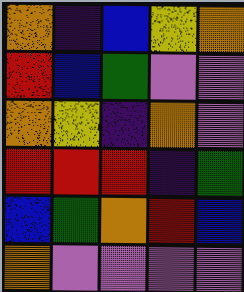[["orange", "indigo", "blue", "yellow", "orange"], ["red", "blue", "green", "violet", "violet"], ["orange", "yellow", "indigo", "orange", "violet"], ["red", "red", "red", "indigo", "green"], ["blue", "green", "orange", "red", "blue"], ["orange", "violet", "violet", "violet", "violet"]]